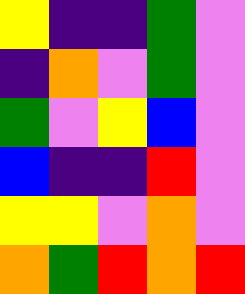[["yellow", "indigo", "indigo", "green", "violet"], ["indigo", "orange", "violet", "green", "violet"], ["green", "violet", "yellow", "blue", "violet"], ["blue", "indigo", "indigo", "red", "violet"], ["yellow", "yellow", "violet", "orange", "violet"], ["orange", "green", "red", "orange", "red"]]